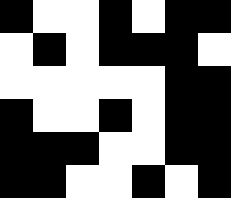[["black", "white", "white", "black", "white", "black", "black"], ["white", "black", "white", "black", "black", "black", "white"], ["white", "white", "white", "white", "white", "black", "black"], ["black", "white", "white", "black", "white", "black", "black"], ["black", "black", "black", "white", "white", "black", "black"], ["black", "black", "white", "white", "black", "white", "black"]]